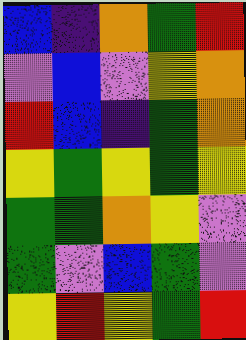[["blue", "indigo", "orange", "green", "red"], ["violet", "blue", "violet", "yellow", "orange"], ["red", "blue", "indigo", "green", "orange"], ["yellow", "green", "yellow", "green", "yellow"], ["green", "green", "orange", "yellow", "violet"], ["green", "violet", "blue", "green", "violet"], ["yellow", "red", "yellow", "green", "red"]]